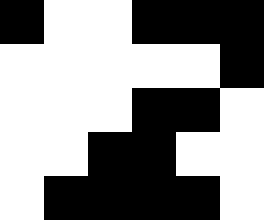[["black", "white", "white", "black", "black", "black"], ["white", "white", "white", "white", "white", "black"], ["white", "white", "white", "black", "black", "white"], ["white", "white", "black", "black", "white", "white"], ["white", "black", "black", "black", "black", "white"]]